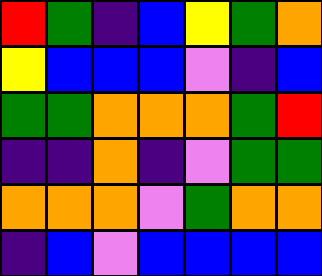[["red", "green", "indigo", "blue", "yellow", "green", "orange"], ["yellow", "blue", "blue", "blue", "violet", "indigo", "blue"], ["green", "green", "orange", "orange", "orange", "green", "red"], ["indigo", "indigo", "orange", "indigo", "violet", "green", "green"], ["orange", "orange", "orange", "violet", "green", "orange", "orange"], ["indigo", "blue", "violet", "blue", "blue", "blue", "blue"]]